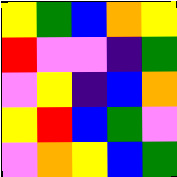[["yellow", "green", "blue", "orange", "yellow"], ["red", "violet", "violet", "indigo", "green"], ["violet", "yellow", "indigo", "blue", "orange"], ["yellow", "red", "blue", "green", "violet"], ["violet", "orange", "yellow", "blue", "green"]]